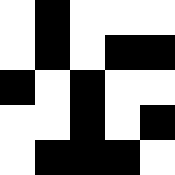[["white", "black", "white", "white", "white"], ["white", "black", "white", "black", "black"], ["black", "white", "black", "white", "white"], ["white", "white", "black", "white", "black"], ["white", "black", "black", "black", "white"]]